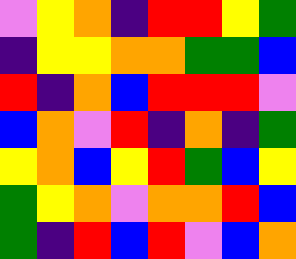[["violet", "yellow", "orange", "indigo", "red", "red", "yellow", "green"], ["indigo", "yellow", "yellow", "orange", "orange", "green", "green", "blue"], ["red", "indigo", "orange", "blue", "red", "red", "red", "violet"], ["blue", "orange", "violet", "red", "indigo", "orange", "indigo", "green"], ["yellow", "orange", "blue", "yellow", "red", "green", "blue", "yellow"], ["green", "yellow", "orange", "violet", "orange", "orange", "red", "blue"], ["green", "indigo", "red", "blue", "red", "violet", "blue", "orange"]]